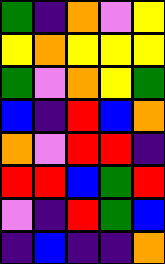[["green", "indigo", "orange", "violet", "yellow"], ["yellow", "orange", "yellow", "yellow", "yellow"], ["green", "violet", "orange", "yellow", "green"], ["blue", "indigo", "red", "blue", "orange"], ["orange", "violet", "red", "red", "indigo"], ["red", "red", "blue", "green", "red"], ["violet", "indigo", "red", "green", "blue"], ["indigo", "blue", "indigo", "indigo", "orange"]]